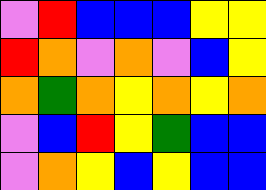[["violet", "red", "blue", "blue", "blue", "yellow", "yellow"], ["red", "orange", "violet", "orange", "violet", "blue", "yellow"], ["orange", "green", "orange", "yellow", "orange", "yellow", "orange"], ["violet", "blue", "red", "yellow", "green", "blue", "blue"], ["violet", "orange", "yellow", "blue", "yellow", "blue", "blue"]]